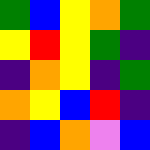[["green", "blue", "yellow", "orange", "green"], ["yellow", "red", "yellow", "green", "indigo"], ["indigo", "orange", "yellow", "indigo", "green"], ["orange", "yellow", "blue", "red", "indigo"], ["indigo", "blue", "orange", "violet", "blue"]]